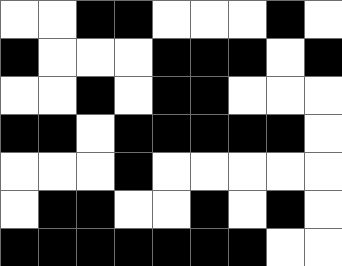[["white", "white", "black", "black", "white", "white", "white", "black", "white"], ["black", "white", "white", "white", "black", "black", "black", "white", "black"], ["white", "white", "black", "white", "black", "black", "white", "white", "white"], ["black", "black", "white", "black", "black", "black", "black", "black", "white"], ["white", "white", "white", "black", "white", "white", "white", "white", "white"], ["white", "black", "black", "white", "white", "black", "white", "black", "white"], ["black", "black", "black", "black", "black", "black", "black", "white", "white"]]